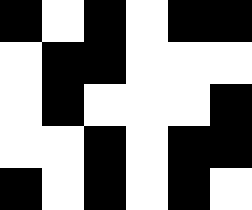[["black", "white", "black", "white", "black", "black"], ["white", "black", "black", "white", "white", "white"], ["white", "black", "white", "white", "white", "black"], ["white", "white", "black", "white", "black", "black"], ["black", "white", "black", "white", "black", "white"]]